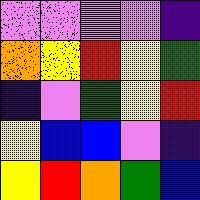[["violet", "violet", "violet", "violet", "indigo"], ["orange", "yellow", "red", "yellow", "green"], ["indigo", "violet", "green", "yellow", "red"], ["yellow", "blue", "blue", "violet", "indigo"], ["yellow", "red", "orange", "green", "blue"]]